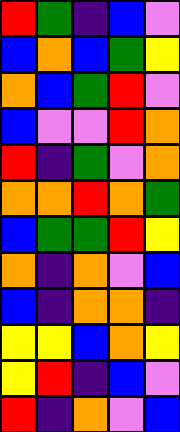[["red", "green", "indigo", "blue", "violet"], ["blue", "orange", "blue", "green", "yellow"], ["orange", "blue", "green", "red", "violet"], ["blue", "violet", "violet", "red", "orange"], ["red", "indigo", "green", "violet", "orange"], ["orange", "orange", "red", "orange", "green"], ["blue", "green", "green", "red", "yellow"], ["orange", "indigo", "orange", "violet", "blue"], ["blue", "indigo", "orange", "orange", "indigo"], ["yellow", "yellow", "blue", "orange", "yellow"], ["yellow", "red", "indigo", "blue", "violet"], ["red", "indigo", "orange", "violet", "blue"]]